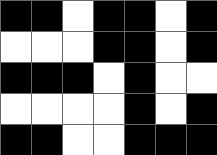[["black", "black", "white", "black", "black", "white", "black"], ["white", "white", "white", "black", "black", "white", "black"], ["black", "black", "black", "white", "black", "white", "white"], ["white", "white", "white", "white", "black", "white", "black"], ["black", "black", "white", "white", "black", "black", "black"]]